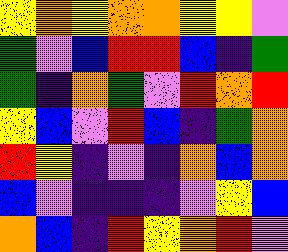[["yellow", "orange", "yellow", "orange", "orange", "yellow", "yellow", "violet"], ["green", "violet", "blue", "red", "red", "blue", "indigo", "green"], ["green", "indigo", "orange", "green", "violet", "red", "orange", "red"], ["yellow", "blue", "violet", "red", "blue", "indigo", "green", "orange"], ["red", "yellow", "indigo", "violet", "indigo", "orange", "blue", "orange"], ["blue", "violet", "indigo", "indigo", "indigo", "violet", "yellow", "blue"], ["orange", "blue", "indigo", "red", "yellow", "orange", "red", "violet"]]